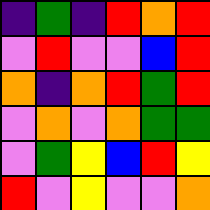[["indigo", "green", "indigo", "red", "orange", "red"], ["violet", "red", "violet", "violet", "blue", "red"], ["orange", "indigo", "orange", "red", "green", "red"], ["violet", "orange", "violet", "orange", "green", "green"], ["violet", "green", "yellow", "blue", "red", "yellow"], ["red", "violet", "yellow", "violet", "violet", "orange"]]